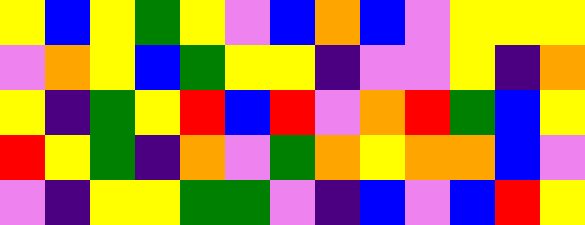[["yellow", "blue", "yellow", "green", "yellow", "violet", "blue", "orange", "blue", "violet", "yellow", "yellow", "yellow"], ["violet", "orange", "yellow", "blue", "green", "yellow", "yellow", "indigo", "violet", "violet", "yellow", "indigo", "orange"], ["yellow", "indigo", "green", "yellow", "red", "blue", "red", "violet", "orange", "red", "green", "blue", "yellow"], ["red", "yellow", "green", "indigo", "orange", "violet", "green", "orange", "yellow", "orange", "orange", "blue", "violet"], ["violet", "indigo", "yellow", "yellow", "green", "green", "violet", "indigo", "blue", "violet", "blue", "red", "yellow"]]